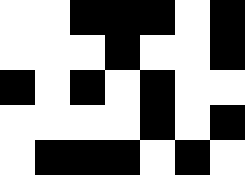[["white", "white", "black", "black", "black", "white", "black"], ["white", "white", "white", "black", "white", "white", "black"], ["black", "white", "black", "white", "black", "white", "white"], ["white", "white", "white", "white", "black", "white", "black"], ["white", "black", "black", "black", "white", "black", "white"]]